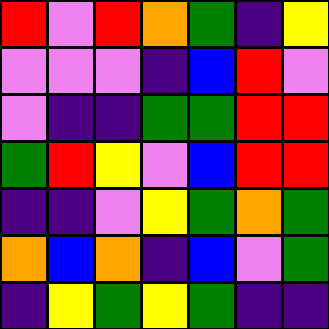[["red", "violet", "red", "orange", "green", "indigo", "yellow"], ["violet", "violet", "violet", "indigo", "blue", "red", "violet"], ["violet", "indigo", "indigo", "green", "green", "red", "red"], ["green", "red", "yellow", "violet", "blue", "red", "red"], ["indigo", "indigo", "violet", "yellow", "green", "orange", "green"], ["orange", "blue", "orange", "indigo", "blue", "violet", "green"], ["indigo", "yellow", "green", "yellow", "green", "indigo", "indigo"]]